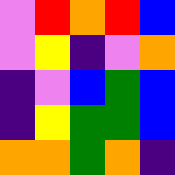[["violet", "red", "orange", "red", "blue"], ["violet", "yellow", "indigo", "violet", "orange"], ["indigo", "violet", "blue", "green", "blue"], ["indigo", "yellow", "green", "green", "blue"], ["orange", "orange", "green", "orange", "indigo"]]